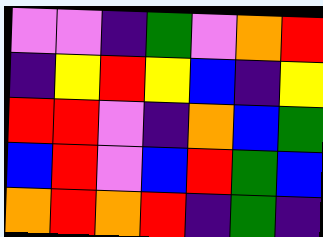[["violet", "violet", "indigo", "green", "violet", "orange", "red"], ["indigo", "yellow", "red", "yellow", "blue", "indigo", "yellow"], ["red", "red", "violet", "indigo", "orange", "blue", "green"], ["blue", "red", "violet", "blue", "red", "green", "blue"], ["orange", "red", "orange", "red", "indigo", "green", "indigo"]]